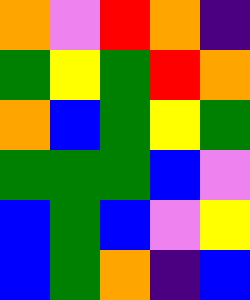[["orange", "violet", "red", "orange", "indigo"], ["green", "yellow", "green", "red", "orange"], ["orange", "blue", "green", "yellow", "green"], ["green", "green", "green", "blue", "violet"], ["blue", "green", "blue", "violet", "yellow"], ["blue", "green", "orange", "indigo", "blue"]]